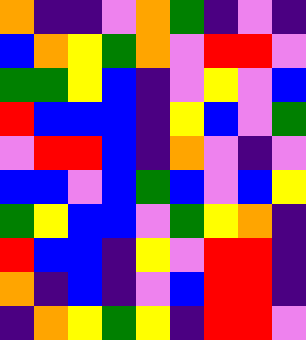[["orange", "indigo", "indigo", "violet", "orange", "green", "indigo", "violet", "indigo"], ["blue", "orange", "yellow", "green", "orange", "violet", "red", "red", "violet"], ["green", "green", "yellow", "blue", "indigo", "violet", "yellow", "violet", "blue"], ["red", "blue", "blue", "blue", "indigo", "yellow", "blue", "violet", "green"], ["violet", "red", "red", "blue", "indigo", "orange", "violet", "indigo", "violet"], ["blue", "blue", "violet", "blue", "green", "blue", "violet", "blue", "yellow"], ["green", "yellow", "blue", "blue", "violet", "green", "yellow", "orange", "indigo"], ["red", "blue", "blue", "indigo", "yellow", "violet", "red", "red", "indigo"], ["orange", "indigo", "blue", "indigo", "violet", "blue", "red", "red", "indigo"], ["indigo", "orange", "yellow", "green", "yellow", "indigo", "red", "red", "violet"]]